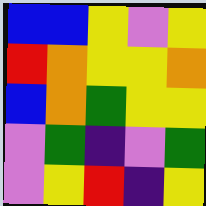[["blue", "blue", "yellow", "violet", "yellow"], ["red", "orange", "yellow", "yellow", "orange"], ["blue", "orange", "green", "yellow", "yellow"], ["violet", "green", "indigo", "violet", "green"], ["violet", "yellow", "red", "indigo", "yellow"]]